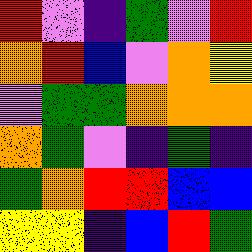[["red", "violet", "indigo", "green", "violet", "red"], ["orange", "red", "blue", "violet", "orange", "yellow"], ["violet", "green", "green", "orange", "orange", "orange"], ["orange", "green", "violet", "indigo", "green", "indigo"], ["green", "orange", "red", "red", "blue", "blue"], ["yellow", "yellow", "indigo", "blue", "red", "green"]]